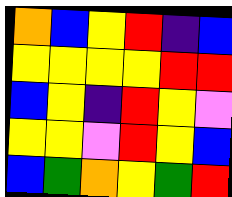[["orange", "blue", "yellow", "red", "indigo", "blue"], ["yellow", "yellow", "yellow", "yellow", "red", "red"], ["blue", "yellow", "indigo", "red", "yellow", "violet"], ["yellow", "yellow", "violet", "red", "yellow", "blue"], ["blue", "green", "orange", "yellow", "green", "red"]]